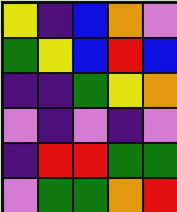[["yellow", "indigo", "blue", "orange", "violet"], ["green", "yellow", "blue", "red", "blue"], ["indigo", "indigo", "green", "yellow", "orange"], ["violet", "indigo", "violet", "indigo", "violet"], ["indigo", "red", "red", "green", "green"], ["violet", "green", "green", "orange", "red"]]